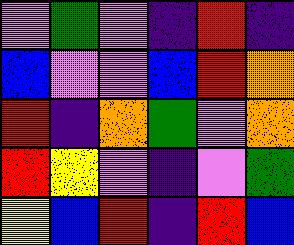[["violet", "green", "violet", "indigo", "red", "indigo"], ["blue", "violet", "violet", "blue", "red", "orange"], ["red", "indigo", "orange", "green", "violet", "orange"], ["red", "yellow", "violet", "indigo", "violet", "green"], ["yellow", "blue", "red", "indigo", "red", "blue"]]